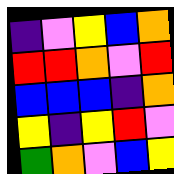[["indigo", "violet", "yellow", "blue", "orange"], ["red", "red", "orange", "violet", "red"], ["blue", "blue", "blue", "indigo", "orange"], ["yellow", "indigo", "yellow", "red", "violet"], ["green", "orange", "violet", "blue", "yellow"]]